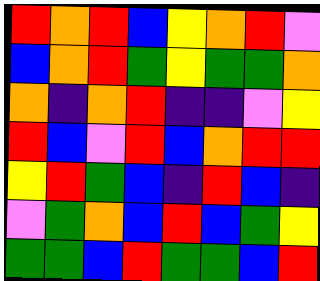[["red", "orange", "red", "blue", "yellow", "orange", "red", "violet"], ["blue", "orange", "red", "green", "yellow", "green", "green", "orange"], ["orange", "indigo", "orange", "red", "indigo", "indigo", "violet", "yellow"], ["red", "blue", "violet", "red", "blue", "orange", "red", "red"], ["yellow", "red", "green", "blue", "indigo", "red", "blue", "indigo"], ["violet", "green", "orange", "blue", "red", "blue", "green", "yellow"], ["green", "green", "blue", "red", "green", "green", "blue", "red"]]